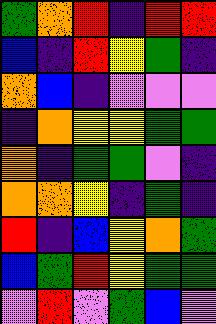[["green", "orange", "red", "indigo", "red", "red"], ["blue", "indigo", "red", "yellow", "green", "indigo"], ["orange", "blue", "indigo", "violet", "violet", "violet"], ["indigo", "orange", "yellow", "yellow", "green", "green"], ["orange", "indigo", "green", "green", "violet", "indigo"], ["orange", "orange", "yellow", "indigo", "green", "indigo"], ["red", "indigo", "blue", "yellow", "orange", "green"], ["blue", "green", "red", "yellow", "green", "green"], ["violet", "red", "violet", "green", "blue", "violet"]]